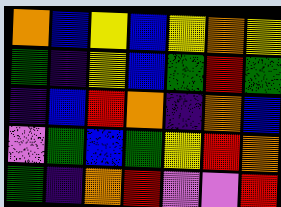[["orange", "blue", "yellow", "blue", "yellow", "orange", "yellow"], ["green", "indigo", "yellow", "blue", "green", "red", "green"], ["indigo", "blue", "red", "orange", "indigo", "orange", "blue"], ["violet", "green", "blue", "green", "yellow", "red", "orange"], ["green", "indigo", "orange", "red", "violet", "violet", "red"]]